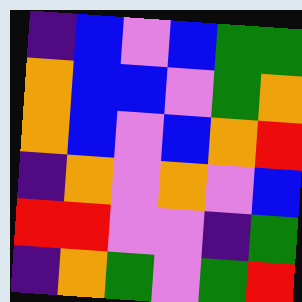[["indigo", "blue", "violet", "blue", "green", "green"], ["orange", "blue", "blue", "violet", "green", "orange"], ["orange", "blue", "violet", "blue", "orange", "red"], ["indigo", "orange", "violet", "orange", "violet", "blue"], ["red", "red", "violet", "violet", "indigo", "green"], ["indigo", "orange", "green", "violet", "green", "red"]]